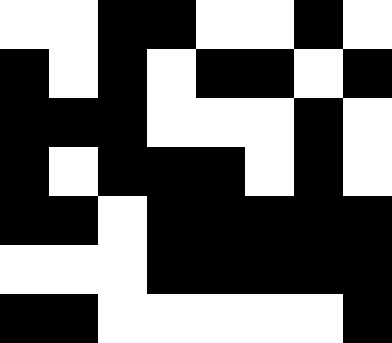[["white", "white", "black", "black", "white", "white", "black", "white"], ["black", "white", "black", "white", "black", "black", "white", "black"], ["black", "black", "black", "white", "white", "white", "black", "white"], ["black", "white", "black", "black", "black", "white", "black", "white"], ["black", "black", "white", "black", "black", "black", "black", "black"], ["white", "white", "white", "black", "black", "black", "black", "black"], ["black", "black", "white", "white", "white", "white", "white", "black"]]